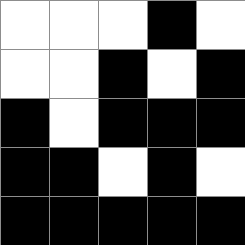[["white", "white", "white", "black", "white"], ["white", "white", "black", "white", "black"], ["black", "white", "black", "black", "black"], ["black", "black", "white", "black", "white"], ["black", "black", "black", "black", "black"]]